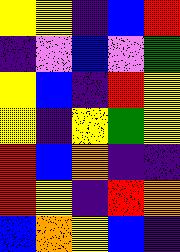[["yellow", "yellow", "indigo", "blue", "red"], ["indigo", "violet", "blue", "violet", "green"], ["yellow", "blue", "indigo", "red", "yellow"], ["yellow", "indigo", "yellow", "green", "yellow"], ["red", "blue", "orange", "indigo", "indigo"], ["red", "yellow", "indigo", "red", "orange"], ["blue", "orange", "yellow", "blue", "indigo"]]